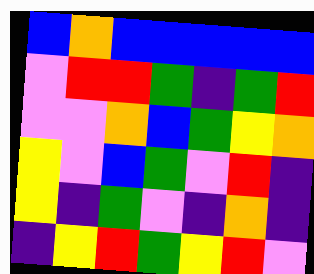[["blue", "orange", "blue", "blue", "blue", "blue", "blue"], ["violet", "red", "red", "green", "indigo", "green", "red"], ["violet", "violet", "orange", "blue", "green", "yellow", "orange"], ["yellow", "violet", "blue", "green", "violet", "red", "indigo"], ["yellow", "indigo", "green", "violet", "indigo", "orange", "indigo"], ["indigo", "yellow", "red", "green", "yellow", "red", "violet"]]